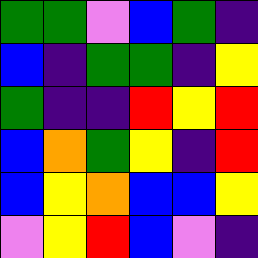[["green", "green", "violet", "blue", "green", "indigo"], ["blue", "indigo", "green", "green", "indigo", "yellow"], ["green", "indigo", "indigo", "red", "yellow", "red"], ["blue", "orange", "green", "yellow", "indigo", "red"], ["blue", "yellow", "orange", "blue", "blue", "yellow"], ["violet", "yellow", "red", "blue", "violet", "indigo"]]